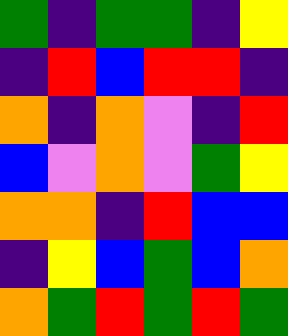[["green", "indigo", "green", "green", "indigo", "yellow"], ["indigo", "red", "blue", "red", "red", "indigo"], ["orange", "indigo", "orange", "violet", "indigo", "red"], ["blue", "violet", "orange", "violet", "green", "yellow"], ["orange", "orange", "indigo", "red", "blue", "blue"], ["indigo", "yellow", "blue", "green", "blue", "orange"], ["orange", "green", "red", "green", "red", "green"]]